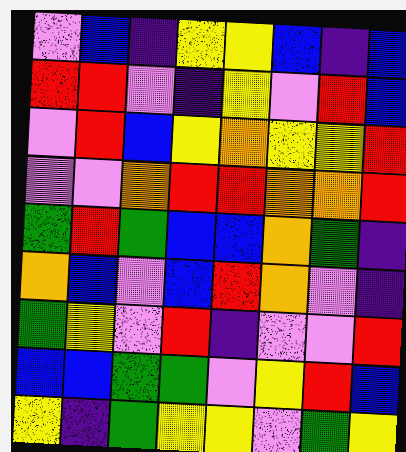[["violet", "blue", "indigo", "yellow", "yellow", "blue", "indigo", "blue"], ["red", "red", "violet", "indigo", "yellow", "violet", "red", "blue"], ["violet", "red", "blue", "yellow", "orange", "yellow", "yellow", "red"], ["violet", "violet", "orange", "red", "red", "orange", "orange", "red"], ["green", "red", "green", "blue", "blue", "orange", "green", "indigo"], ["orange", "blue", "violet", "blue", "red", "orange", "violet", "indigo"], ["green", "yellow", "violet", "red", "indigo", "violet", "violet", "red"], ["blue", "blue", "green", "green", "violet", "yellow", "red", "blue"], ["yellow", "indigo", "green", "yellow", "yellow", "violet", "green", "yellow"]]